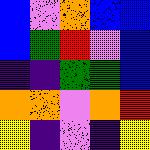[["blue", "violet", "orange", "blue", "blue"], ["blue", "green", "red", "violet", "blue"], ["indigo", "indigo", "green", "green", "blue"], ["orange", "orange", "violet", "orange", "red"], ["yellow", "indigo", "violet", "indigo", "yellow"]]